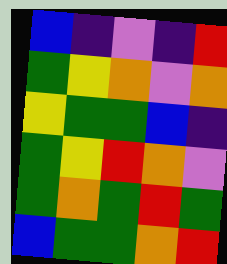[["blue", "indigo", "violet", "indigo", "red"], ["green", "yellow", "orange", "violet", "orange"], ["yellow", "green", "green", "blue", "indigo"], ["green", "yellow", "red", "orange", "violet"], ["green", "orange", "green", "red", "green"], ["blue", "green", "green", "orange", "red"]]